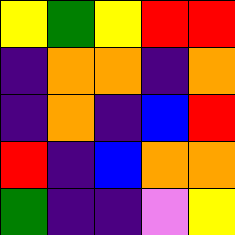[["yellow", "green", "yellow", "red", "red"], ["indigo", "orange", "orange", "indigo", "orange"], ["indigo", "orange", "indigo", "blue", "red"], ["red", "indigo", "blue", "orange", "orange"], ["green", "indigo", "indigo", "violet", "yellow"]]